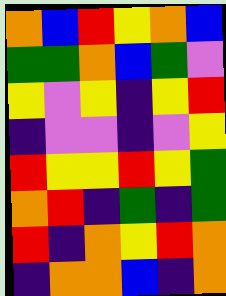[["orange", "blue", "red", "yellow", "orange", "blue"], ["green", "green", "orange", "blue", "green", "violet"], ["yellow", "violet", "yellow", "indigo", "yellow", "red"], ["indigo", "violet", "violet", "indigo", "violet", "yellow"], ["red", "yellow", "yellow", "red", "yellow", "green"], ["orange", "red", "indigo", "green", "indigo", "green"], ["red", "indigo", "orange", "yellow", "red", "orange"], ["indigo", "orange", "orange", "blue", "indigo", "orange"]]